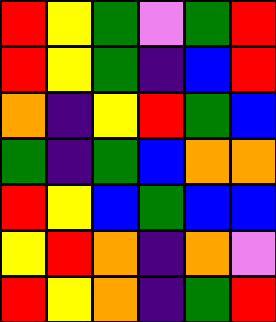[["red", "yellow", "green", "violet", "green", "red"], ["red", "yellow", "green", "indigo", "blue", "red"], ["orange", "indigo", "yellow", "red", "green", "blue"], ["green", "indigo", "green", "blue", "orange", "orange"], ["red", "yellow", "blue", "green", "blue", "blue"], ["yellow", "red", "orange", "indigo", "orange", "violet"], ["red", "yellow", "orange", "indigo", "green", "red"]]